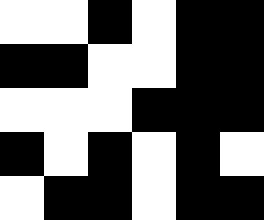[["white", "white", "black", "white", "black", "black"], ["black", "black", "white", "white", "black", "black"], ["white", "white", "white", "black", "black", "black"], ["black", "white", "black", "white", "black", "white"], ["white", "black", "black", "white", "black", "black"]]